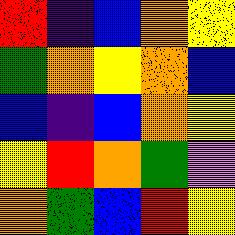[["red", "indigo", "blue", "orange", "yellow"], ["green", "orange", "yellow", "orange", "blue"], ["blue", "indigo", "blue", "orange", "yellow"], ["yellow", "red", "orange", "green", "violet"], ["orange", "green", "blue", "red", "yellow"]]